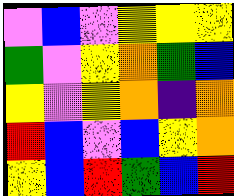[["violet", "blue", "violet", "yellow", "yellow", "yellow"], ["green", "violet", "yellow", "orange", "green", "blue"], ["yellow", "violet", "yellow", "orange", "indigo", "orange"], ["red", "blue", "violet", "blue", "yellow", "orange"], ["yellow", "blue", "red", "green", "blue", "red"]]